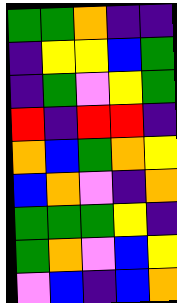[["green", "green", "orange", "indigo", "indigo"], ["indigo", "yellow", "yellow", "blue", "green"], ["indigo", "green", "violet", "yellow", "green"], ["red", "indigo", "red", "red", "indigo"], ["orange", "blue", "green", "orange", "yellow"], ["blue", "orange", "violet", "indigo", "orange"], ["green", "green", "green", "yellow", "indigo"], ["green", "orange", "violet", "blue", "yellow"], ["violet", "blue", "indigo", "blue", "orange"]]